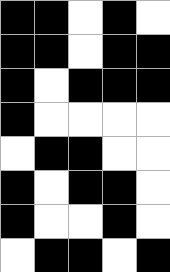[["black", "black", "white", "black", "white"], ["black", "black", "white", "black", "black"], ["black", "white", "black", "black", "black"], ["black", "white", "white", "white", "white"], ["white", "black", "black", "white", "white"], ["black", "white", "black", "black", "white"], ["black", "white", "white", "black", "white"], ["white", "black", "black", "white", "black"]]